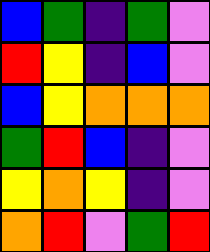[["blue", "green", "indigo", "green", "violet"], ["red", "yellow", "indigo", "blue", "violet"], ["blue", "yellow", "orange", "orange", "orange"], ["green", "red", "blue", "indigo", "violet"], ["yellow", "orange", "yellow", "indigo", "violet"], ["orange", "red", "violet", "green", "red"]]